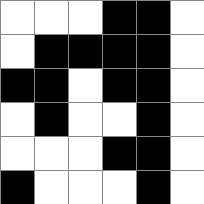[["white", "white", "white", "black", "black", "white"], ["white", "black", "black", "black", "black", "white"], ["black", "black", "white", "black", "black", "white"], ["white", "black", "white", "white", "black", "white"], ["white", "white", "white", "black", "black", "white"], ["black", "white", "white", "white", "black", "white"]]